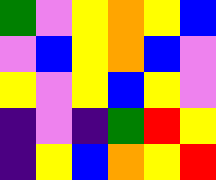[["green", "violet", "yellow", "orange", "yellow", "blue"], ["violet", "blue", "yellow", "orange", "blue", "violet"], ["yellow", "violet", "yellow", "blue", "yellow", "violet"], ["indigo", "violet", "indigo", "green", "red", "yellow"], ["indigo", "yellow", "blue", "orange", "yellow", "red"]]